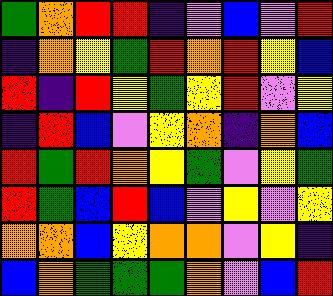[["green", "orange", "red", "red", "indigo", "violet", "blue", "violet", "red"], ["indigo", "orange", "yellow", "green", "red", "orange", "red", "yellow", "blue"], ["red", "indigo", "red", "yellow", "green", "yellow", "red", "violet", "yellow"], ["indigo", "red", "blue", "violet", "yellow", "orange", "indigo", "orange", "blue"], ["red", "green", "red", "orange", "yellow", "green", "violet", "yellow", "green"], ["red", "green", "blue", "red", "blue", "violet", "yellow", "violet", "yellow"], ["orange", "orange", "blue", "yellow", "orange", "orange", "violet", "yellow", "indigo"], ["blue", "orange", "green", "green", "green", "orange", "violet", "blue", "red"]]